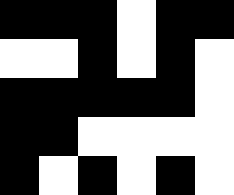[["black", "black", "black", "white", "black", "black"], ["white", "white", "black", "white", "black", "white"], ["black", "black", "black", "black", "black", "white"], ["black", "black", "white", "white", "white", "white"], ["black", "white", "black", "white", "black", "white"]]